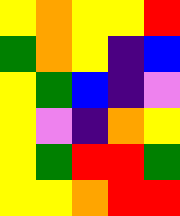[["yellow", "orange", "yellow", "yellow", "red"], ["green", "orange", "yellow", "indigo", "blue"], ["yellow", "green", "blue", "indigo", "violet"], ["yellow", "violet", "indigo", "orange", "yellow"], ["yellow", "green", "red", "red", "green"], ["yellow", "yellow", "orange", "red", "red"]]